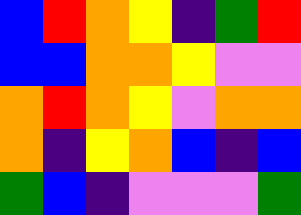[["blue", "red", "orange", "yellow", "indigo", "green", "red"], ["blue", "blue", "orange", "orange", "yellow", "violet", "violet"], ["orange", "red", "orange", "yellow", "violet", "orange", "orange"], ["orange", "indigo", "yellow", "orange", "blue", "indigo", "blue"], ["green", "blue", "indigo", "violet", "violet", "violet", "green"]]